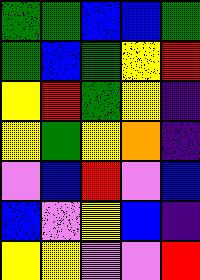[["green", "green", "blue", "blue", "green"], ["green", "blue", "green", "yellow", "red"], ["yellow", "red", "green", "yellow", "indigo"], ["yellow", "green", "yellow", "orange", "indigo"], ["violet", "blue", "red", "violet", "blue"], ["blue", "violet", "yellow", "blue", "indigo"], ["yellow", "yellow", "violet", "violet", "red"]]